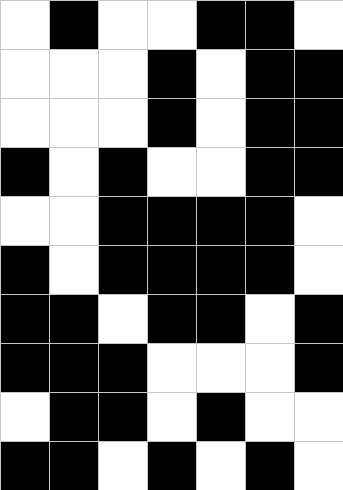[["white", "black", "white", "white", "black", "black", "white"], ["white", "white", "white", "black", "white", "black", "black"], ["white", "white", "white", "black", "white", "black", "black"], ["black", "white", "black", "white", "white", "black", "black"], ["white", "white", "black", "black", "black", "black", "white"], ["black", "white", "black", "black", "black", "black", "white"], ["black", "black", "white", "black", "black", "white", "black"], ["black", "black", "black", "white", "white", "white", "black"], ["white", "black", "black", "white", "black", "white", "white"], ["black", "black", "white", "black", "white", "black", "white"]]